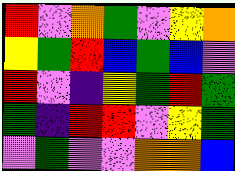[["red", "violet", "orange", "green", "violet", "yellow", "orange"], ["yellow", "green", "red", "blue", "green", "blue", "violet"], ["red", "violet", "indigo", "yellow", "green", "red", "green"], ["green", "indigo", "red", "red", "violet", "yellow", "green"], ["violet", "green", "violet", "violet", "orange", "orange", "blue"]]